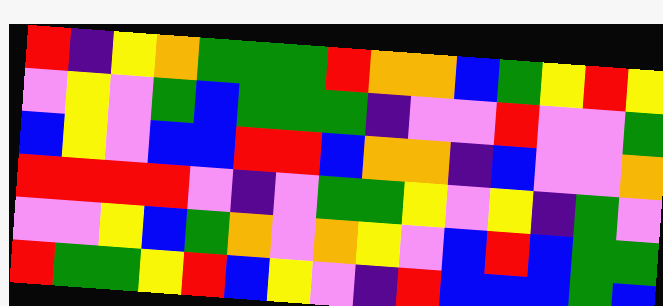[["red", "indigo", "yellow", "orange", "green", "green", "green", "red", "orange", "orange", "blue", "green", "yellow", "red", "yellow"], ["violet", "yellow", "violet", "green", "blue", "green", "green", "green", "indigo", "violet", "violet", "red", "violet", "violet", "green"], ["blue", "yellow", "violet", "blue", "blue", "red", "red", "blue", "orange", "orange", "indigo", "blue", "violet", "violet", "orange"], ["red", "red", "red", "red", "violet", "indigo", "violet", "green", "green", "yellow", "violet", "yellow", "indigo", "green", "violet"], ["violet", "violet", "yellow", "blue", "green", "orange", "violet", "orange", "yellow", "violet", "blue", "red", "blue", "green", "green"], ["red", "green", "green", "yellow", "red", "blue", "yellow", "violet", "indigo", "red", "blue", "blue", "blue", "green", "blue"]]